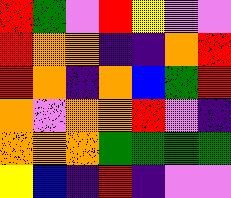[["red", "green", "violet", "red", "yellow", "violet", "violet"], ["red", "orange", "orange", "indigo", "indigo", "orange", "red"], ["red", "orange", "indigo", "orange", "blue", "green", "red"], ["orange", "violet", "orange", "orange", "red", "violet", "indigo"], ["orange", "orange", "orange", "green", "green", "green", "green"], ["yellow", "blue", "indigo", "red", "indigo", "violet", "violet"]]